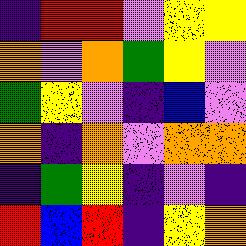[["indigo", "red", "red", "violet", "yellow", "yellow"], ["orange", "violet", "orange", "green", "yellow", "violet"], ["green", "yellow", "violet", "indigo", "blue", "violet"], ["orange", "indigo", "orange", "violet", "orange", "orange"], ["indigo", "green", "yellow", "indigo", "violet", "indigo"], ["red", "blue", "red", "indigo", "yellow", "orange"]]